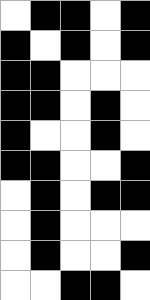[["white", "black", "black", "white", "black"], ["black", "white", "black", "white", "black"], ["black", "black", "white", "white", "white"], ["black", "black", "white", "black", "white"], ["black", "white", "white", "black", "white"], ["black", "black", "white", "white", "black"], ["white", "black", "white", "black", "black"], ["white", "black", "white", "white", "white"], ["white", "black", "white", "white", "black"], ["white", "white", "black", "black", "white"]]